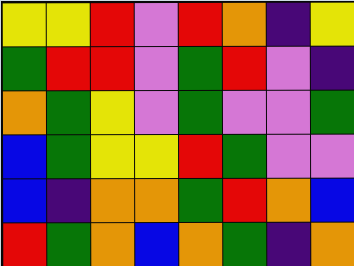[["yellow", "yellow", "red", "violet", "red", "orange", "indigo", "yellow"], ["green", "red", "red", "violet", "green", "red", "violet", "indigo"], ["orange", "green", "yellow", "violet", "green", "violet", "violet", "green"], ["blue", "green", "yellow", "yellow", "red", "green", "violet", "violet"], ["blue", "indigo", "orange", "orange", "green", "red", "orange", "blue"], ["red", "green", "orange", "blue", "orange", "green", "indigo", "orange"]]